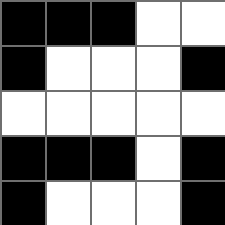[["black", "black", "black", "white", "white"], ["black", "white", "white", "white", "black"], ["white", "white", "white", "white", "white"], ["black", "black", "black", "white", "black"], ["black", "white", "white", "white", "black"]]